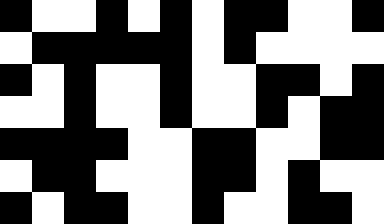[["black", "white", "white", "black", "white", "black", "white", "black", "black", "white", "white", "black"], ["white", "black", "black", "black", "black", "black", "white", "black", "white", "white", "white", "white"], ["black", "white", "black", "white", "white", "black", "white", "white", "black", "black", "white", "black"], ["white", "white", "black", "white", "white", "black", "white", "white", "black", "white", "black", "black"], ["black", "black", "black", "black", "white", "white", "black", "black", "white", "white", "black", "black"], ["white", "black", "black", "white", "white", "white", "black", "black", "white", "black", "white", "white"], ["black", "white", "black", "black", "white", "white", "black", "white", "white", "black", "black", "white"]]